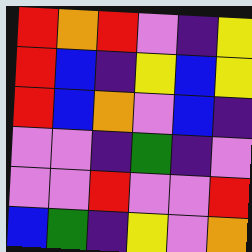[["red", "orange", "red", "violet", "indigo", "yellow"], ["red", "blue", "indigo", "yellow", "blue", "yellow"], ["red", "blue", "orange", "violet", "blue", "indigo"], ["violet", "violet", "indigo", "green", "indigo", "violet"], ["violet", "violet", "red", "violet", "violet", "red"], ["blue", "green", "indigo", "yellow", "violet", "orange"]]